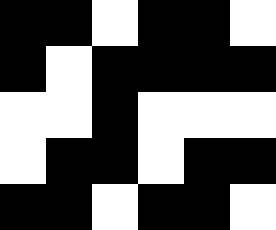[["black", "black", "white", "black", "black", "white"], ["black", "white", "black", "black", "black", "black"], ["white", "white", "black", "white", "white", "white"], ["white", "black", "black", "white", "black", "black"], ["black", "black", "white", "black", "black", "white"]]